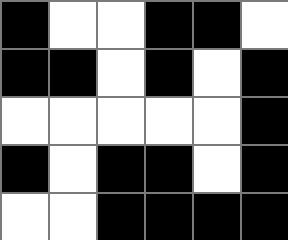[["black", "white", "white", "black", "black", "white"], ["black", "black", "white", "black", "white", "black"], ["white", "white", "white", "white", "white", "black"], ["black", "white", "black", "black", "white", "black"], ["white", "white", "black", "black", "black", "black"]]